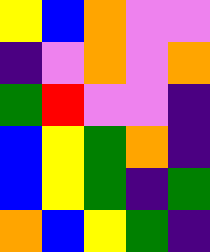[["yellow", "blue", "orange", "violet", "violet"], ["indigo", "violet", "orange", "violet", "orange"], ["green", "red", "violet", "violet", "indigo"], ["blue", "yellow", "green", "orange", "indigo"], ["blue", "yellow", "green", "indigo", "green"], ["orange", "blue", "yellow", "green", "indigo"]]